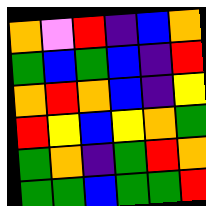[["orange", "violet", "red", "indigo", "blue", "orange"], ["green", "blue", "green", "blue", "indigo", "red"], ["orange", "red", "orange", "blue", "indigo", "yellow"], ["red", "yellow", "blue", "yellow", "orange", "green"], ["green", "orange", "indigo", "green", "red", "orange"], ["green", "green", "blue", "green", "green", "red"]]